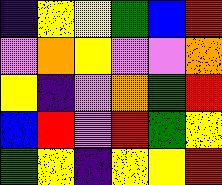[["indigo", "yellow", "yellow", "green", "blue", "red"], ["violet", "orange", "yellow", "violet", "violet", "orange"], ["yellow", "indigo", "violet", "orange", "green", "red"], ["blue", "red", "violet", "red", "green", "yellow"], ["green", "yellow", "indigo", "yellow", "yellow", "red"]]